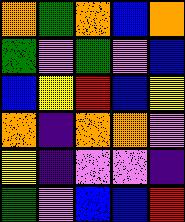[["orange", "green", "orange", "blue", "orange"], ["green", "violet", "green", "violet", "blue"], ["blue", "yellow", "red", "blue", "yellow"], ["orange", "indigo", "orange", "orange", "violet"], ["yellow", "indigo", "violet", "violet", "indigo"], ["green", "violet", "blue", "blue", "red"]]